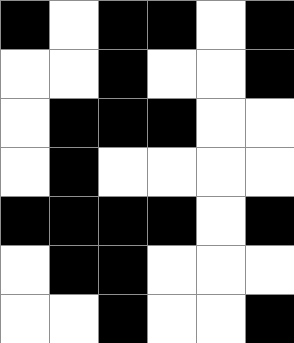[["black", "white", "black", "black", "white", "black"], ["white", "white", "black", "white", "white", "black"], ["white", "black", "black", "black", "white", "white"], ["white", "black", "white", "white", "white", "white"], ["black", "black", "black", "black", "white", "black"], ["white", "black", "black", "white", "white", "white"], ["white", "white", "black", "white", "white", "black"]]